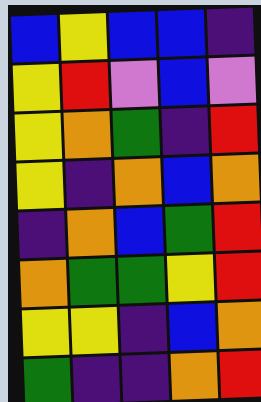[["blue", "yellow", "blue", "blue", "indigo"], ["yellow", "red", "violet", "blue", "violet"], ["yellow", "orange", "green", "indigo", "red"], ["yellow", "indigo", "orange", "blue", "orange"], ["indigo", "orange", "blue", "green", "red"], ["orange", "green", "green", "yellow", "red"], ["yellow", "yellow", "indigo", "blue", "orange"], ["green", "indigo", "indigo", "orange", "red"]]